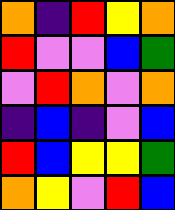[["orange", "indigo", "red", "yellow", "orange"], ["red", "violet", "violet", "blue", "green"], ["violet", "red", "orange", "violet", "orange"], ["indigo", "blue", "indigo", "violet", "blue"], ["red", "blue", "yellow", "yellow", "green"], ["orange", "yellow", "violet", "red", "blue"]]